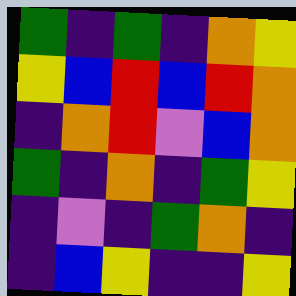[["green", "indigo", "green", "indigo", "orange", "yellow"], ["yellow", "blue", "red", "blue", "red", "orange"], ["indigo", "orange", "red", "violet", "blue", "orange"], ["green", "indigo", "orange", "indigo", "green", "yellow"], ["indigo", "violet", "indigo", "green", "orange", "indigo"], ["indigo", "blue", "yellow", "indigo", "indigo", "yellow"]]